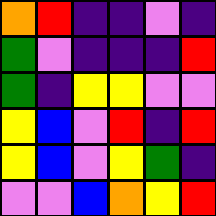[["orange", "red", "indigo", "indigo", "violet", "indigo"], ["green", "violet", "indigo", "indigo", "indigo", "red"], ["green", "indigo", "yellow", "yellow", "violet", "violet"], ["yellow", "blue", "violet", "red", "indigo", "red"], ["yellow", "blue", "violet", "yellow", "green", "indigo"], ["violet", "violet", "blue", "orange", "yellow", "red"]]